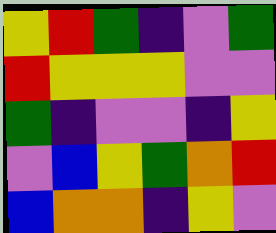[["yellow", "red", "green", "indigo", "violet", "green"], ["red", "yellow", "yellow", "yellow", "violet", "violet"], ["green", "indigo", "violet", "violet", "indigo", "yellow"], ["violet", "blue", "yellow", "green", "orange", "red"], ["blue", "orange", "orange", "indigo", "yellow", "violet"]]